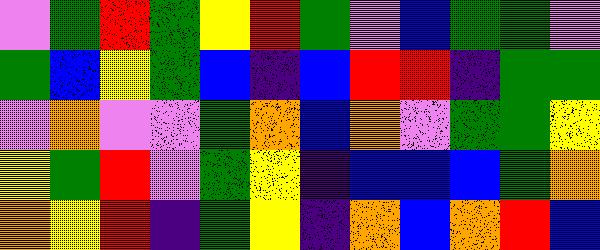[["violet", "green", "red", "green", "yellow", "red", "green", "violet", "blue", "green", "green", "violet"], ["green", "blue", "yellow", "green", "blue", "indigo", "blue", "red", "red", "indigo", "green", "green"], ["violet", "orange", "violet", "violet", "green", "orange", "blue", "orange", "violet", "green", "green", "yellow"], ["yellow", "green", "red", "violet", "green", "yellow", "indigo", "blue", "blue", "blue", "green", "orange"], ["orange", "yellow", "red", "indigo", "green", "yellow", "indigo", "orange", "blue", "orange", "red", "blue"]]